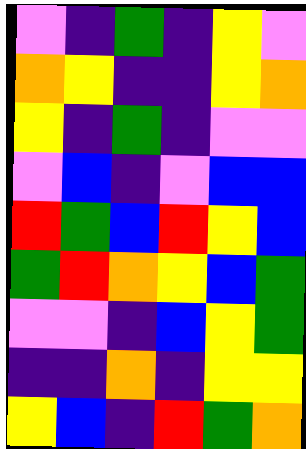[["violet", "indigo", "green", "indigo", "yellow", "violet"], ["orange", "yellow", "indigo", "indigo", "yellow", "orange"], ["yellow", "indigo", "green", "indigo", "violet", "violet"], ["violet", "blue", "indigo", "violet", "blue", "blue"], ["red", "green", "blue", "red", "yellow", "blue"], ["green", "red", "orange", "yellow", "blue", "green"], ["violet", "violet", "indigo", "blue", "yellow", "green"], ["indigo", "indigo", "orange", "indigo", "yellow", "yellow"], ["yellow", "blue", "indigo", "red", "green", "orange"]]